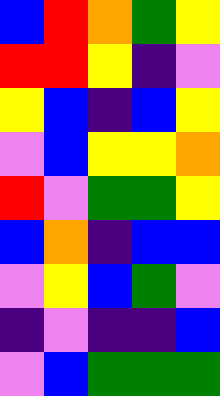[["blue", "red", "orange", "green", "yellow"], ["red", "red", "yellow", "indigo", "violet"], ["yellow", "blue", "indigo", "blue", "yellow"], ["violet", "blue", "yellow", "yellow", "orange"], ["red", "violet", "green", "green", "yellow"], ["blue", "orange", "indigo", "blue", "blue"], ["violet", "yellow", "blue", "green", "violet"], ["indigo", "violet", "indigo", "indigo", "blue"], ["violet", "blue", "green", "green", "green"]]